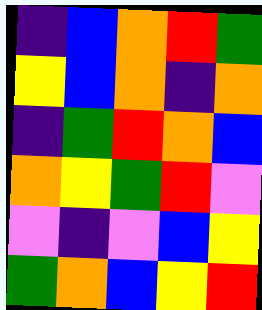[["indigo", "blue", "orange", "red", "green"], ["yellow", "blue", "orange", "indigo", "orange"], ["indigo", "green", "red", "orange", "blue"], ["orange", "yellow", "green", "red", "violet"], ["violet", "indigo", "violet", "blue", "yellow"], ["green", "orange", "blue", "yellow", "red"]]